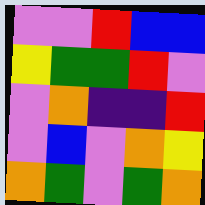[["violet", "violet", "red", "blue", "blue"], ["yellow", "green", "green", "red", "violet"], ["violet", "orange", "indigo", "indigo", "red"], ["violet", "blue", "violet", "orange", "yellow"], ["orange", "green", "violet", "green", "orange"]]